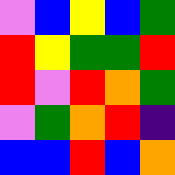[["violet", "blue", "yellow", "blue", "green"], ["red", "yellow", "green", "green", "red"], ["red", "violet", "red", "orange", "green"], ["violet", "green", "orange", "red", "indigo"], ["blue", "blue", "red", "blue", "orange"]]